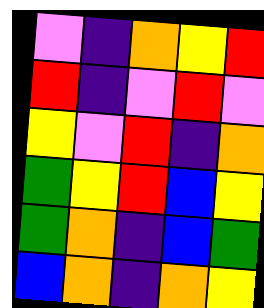[["violet", "indigo", "orange", "yellow", "red"], ["red", "indigo", "violet", "red", "violet"], ["yellow", "violet", "red", "indigo", "orange"], ["green", "yellow", "red", "blue", "yellow"], ["green", "orange", "indigo", "blue", "green"], ["blue", "orange", "indigo", "orange", "yellow"]]